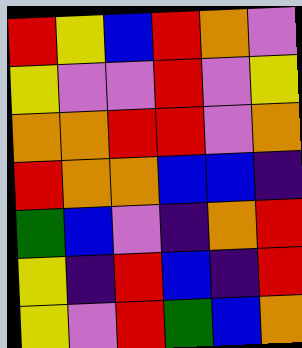[["red", "yellow", "blue", "red", "orange", "violet"], ["yellow", "violet", "violet", "red", "violet", "yellow"], ["orange", "orange", "red", "red", "violet", "orange"], ["red", "orange", "orange", "blue", "blue", "indigo"], ["green", "blue", "violet", "indigo", "orange", "red"], ["yellow", "indigo", "red", "blue", "indigo", "red"], ["yellow", "violet", "red", "green", "blue", "orange"]]